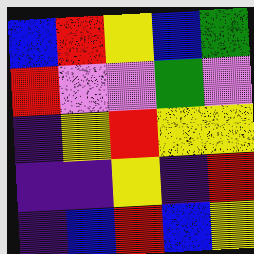[["blue", "red", "yellow", "blue", "green"], ["red", "violet", "violet", "green", "violet"], ["indigo", "yellow", "red", "yellow", "yellow"], ["indigo", "indigo", "yellow", "indigo", "red"], ["indigo", "blue", "red", "blue", "yellow"]]